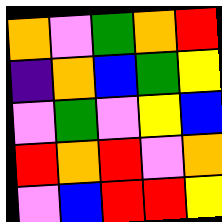[["orange", "violet", "green", "orange", "red"], ["indigo", "orange", "blue", "green", "yellow"], ["violet", "green", "violet", "yellow", "blue"], ["red", "orange", "red", "violet", "orange"], ["violet", "blue", "red", "red", "yellow"]]